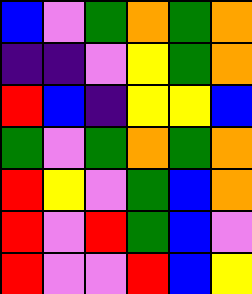[["blue", "violet", "green", "orange", "green", "orange"], ["indigo", "indigo", "violet", "yellow", "green", "orange"], ["red", "blue", "indigo", "yellow", "yellow", "blue"], ["green", "violet", "green", "orange", "green", "orange"], ["red", "yellow", "violet", "green", "blue", "orange"], ["red", "violet", "red", "green", "blue", "violet"], ["red", "violet", "violet", "red", "blue", "yellow"]]